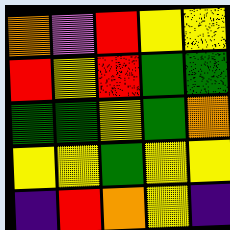[["orange", "violet", "red", "yellow", "yellow"], ["red", "yellow", "red", "green", "green"], ["green", "green", "yellow", "green", "orange"], ["yellow", "yellow", "green", "yellow", "yellow"], ["indigo", "red", "orange", "yellow", "indigo"]]